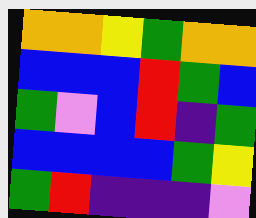[["orange", "orange", "yellow", "green", "orange", "orange"], ["blue", "blue", "blue", "red", "green", "blue"], ["green", "violet", "blue", "red", "indigo", "green"], ["blue", "blue", "blue", "blue", "green", "yellow"], ["green", "red", "indigo", "indigo", "indigo", "violet"]]